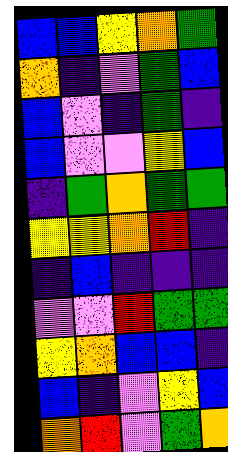[["blue", "blue", "yellow", "orange", "green"], ["orange", "indigo", "violet", "green", "blue"], ["blue", "violet", "indigo", "green", "indigo"], ["blue", "violet", "violet", "yellow", "blue"], ["indigo", "green", "orange", "green", "green"], ["yellow", "yellow", "orange", "red", "indigo"], ["indigo", "blue", "indigo", "indigo", "indigo"], ["violet", "violet", "red", "green", "green"], ["yellow", "orange", "blue", "blue", "indigo"], ["blue", "indigo", "violet", "yellow", "blue"], ["orange", "red", "violet", "green", "orange"]]